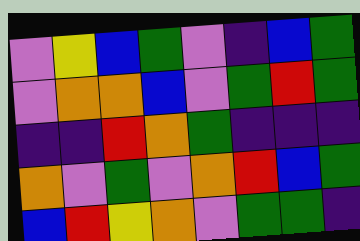[["violet", "yellow", "blue", "green", "violet", "indigo", "blue", "green"], ["violet", "orange", "orange", "blue", "violet", "green", "red", "green"], ["indigo", "indigo", "red", "orange", "green", "indigo", "indigo", "indigo"], ["orange", "violet", "green", "violet", "orange", "red", "blue", "green"], ["blue", "red", "yellow", "orange", "violet", "green", "green", "indigo"]]